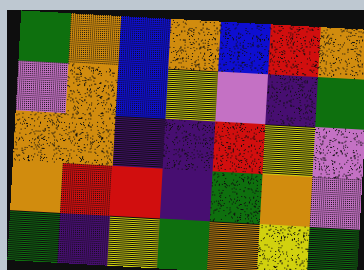[["green", "orange", "blue", "orange", "blue", "red", "orange"], ["violet", "orange", "blue", "yellow", "violet", "indigo", "green"], ["orange", "orange", "indigo", "indigo", "red", "yellow", "violet"], ["orange", "red", "red", "indigo", "green", "orange", "violet"], ["green", "indigo", "yellow", "green", "orange", "yellow", "green"]]